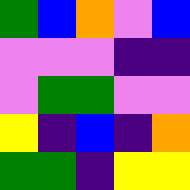[["green", "blue", "orange", "violet", "blue"], ["violet", "violet", "violet", "indigo", "indigo"], ["violet", "green", "green", "violet", "violet"], ["yellow", "indigo", "blue", "indigo", "orange"], ["green", "green", "indigo", "yellow", "yellow"]]